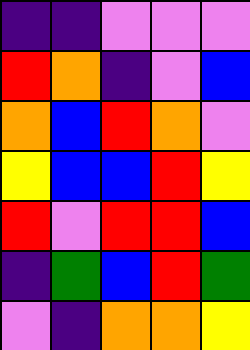[["indigo", "indigo", "violet", "violet", "violet"], ["red", "orange", "indigo", "violet", "blue"], ["orange", "blue", "red", "orange", "violet"], ["yellow", "blue", "blue", "red", "yellow"], ["red", "violet", "red", "red", "blue"], ["indigo", "green", "blue", "red", "green"], ["violet", "indigo", "orange", "orange", "yellow"]]